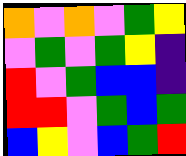[["orange", "violet", "orange", "violet", "green", "yellow"], ["violet", "green", "violet", "green", "yellow", "indigo"], ["red", "violet", "green", "blue", "blue", "indigo"], ["red", "red", "violet", "green", "blue", "green"], ["blue", "yellow", "violet", "blue", "green", "red"]]